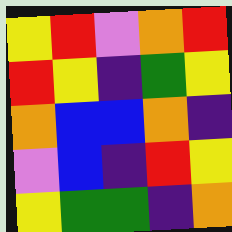[["yellow", "red", "violet", "orange", "red"], ["red", "yellow", "indigo", "green", "yellow"], ["orange", "blue", "blue", "orange", "indigo"], ["violet", "blue", "indigo", "red", "yellow"], ["yellow", "green", "green", "indigo", "orange"]]